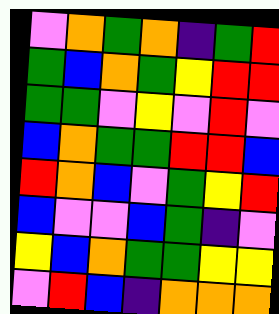[["violet", "orange", "green", "orange", "indigo", "green", "red"], ["green", "blue", "orange", "green", "yellow", "red", "red"], ["green", "green", "violet", "yellow", "violet", "red", "violet"], ["blue", "orange", "green", "green", "red", "red", "blue"], ["red", "orange", "blue", "violet", "green", "yellow", "red"], ["blue", "violet", "violet", "blue", "green", "indigo", "violet"], ["yellow", "blue", "orange", "green", "green", "yellow", "yellow"], ["violet", "red", "blue", "indigo", "orange", "orange", "orange"]]